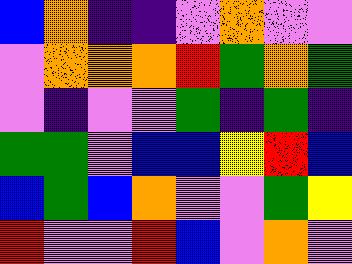[["blue", "orange", "indigo", "indigo", "violet", "orange", "violet", "violet"], ["violet", "orange", "orange", "orange", "red", "green", "orange", "green"], ["violet", "indigo", "violet", "violet", "green", "indigo", "green", "indigo"], ["green", "green", "violet", "blue", "blue", "yellow", "red", "blue"], ["blue", "green", "blue", "orange", "violet", "violet", "green", "yellow"], ["red", "violet", "violet", "red", "blue", "violet", "orange", "violet"]]